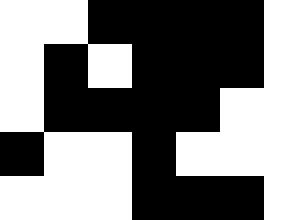[["white", "white", "black", "black", "black", "black", "white"], ["white", "black", "white", "black", "black", "black", "white"], ["white", "black", "black", "black", "black", "white", "white"], ["black", "white", "white", "black", "white", "white", "white"], ["white", "white", "white", "black", "black", "black", "white"]]